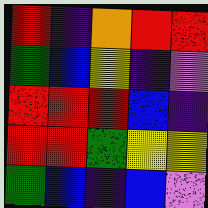[["red", "indigo", "orange", "red", "red"], ["green", "blue", "yellow", "indigo", "violet"], ["red", "red", "red", "blue", "indigo"], ["red", "red", "green", "yellow", "yellow"], ["green", "blue", "indigo", "blue", "violet"]]